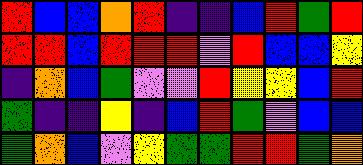[["red", "blue", "blue", "orange", "red", "indigo", "indigo", "blue", "red", "green", "red"], ["red", "red", "blue", "red", "red", "red", "violet", "red", "blue", "blue", "yellow"], ["indigo", "orange", "blue", "green", "violet", "violet", "red", "yellow", "yellow", "blue", "red"], ["green", "indigo", "indigo", "yellow", "indigo", "blue", "red", "green", "violet", "blue", "blue"], ["green", "orange", "blue", "violet", "yellow", "green", "green", "red", "red", "green", "orange"]]